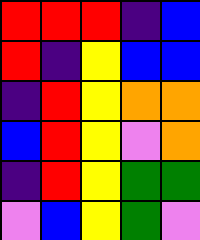[["red", "red", "red", "indigo", "blue"], ["red", "indigo", "yellow", "blue", "blue"], ["indigo", "red", "yellow", "orange", "orange"], ["blue", "red", "yellow", "violet", "orange"], ["indigo", "red", "yellow", "green", "green"], ["violet", "blue", "yellow", "green", "violet"]]